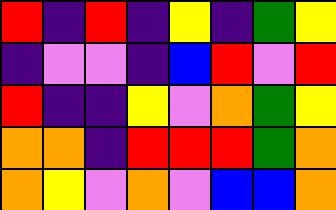[["red", "indigo", "red", "indigo", "yellow", "indigo", "green", "yellow"], ["indigo", "violet", "violet", "indigo", "blue", "red", "violet", "red"], ["red", "indigo", "indigo", "yellow", "violet", "orange", "green", "yellow"], ["orange", "orange", "indigo", "red", "red", "red", "green", "orange"], ["orange", "yellow", "violet", "orange", "violet", "blue", "blue", "orange"]]